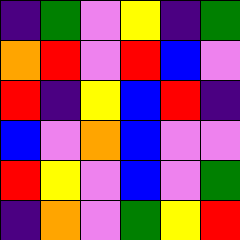[["indigo", "green", "violet", "yellow", "indigo", "green"], ["orange", "red", "violet", "red", "blue", "violet"], ["red", "indigo", "yellow", "blue", "red", "indigo"], ["blue", "violet", "orange", "blue", "violet", "violet"], ["red", "yellow", "violet", "blue", "violet", "green"], ["indigo", "orange", "violet", "green", "yellow", "red"]]